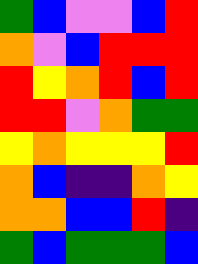[["green", "blue", "violet", "violet", "blue", "red"], ["orange", "violet", "blue", "red", "red", "red"], ["red", "yellow", "orange", "red", "blue", "red"], ["red", "red", "violet", "orange", "green", "green"], ["yellow", "orange", "yellow", "yellow", "yellow", "red"], ["orange", "blue", "indigo", "indigo", "orange", "yellow"], ["orange", "orange", "blue", "blue", "red", "indigo"], ["green", "blue", "green", "green", "green", "blue"]]